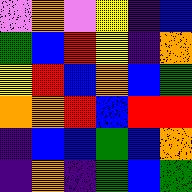[["violet", "orange", "violet", "yellow", "indigo", "blue"], ["green", "blue", "red", "yellow", "indigo", "orange"], ["yellow", "red", "blue", "orange", "blue", "green"], ["orange", "orange", "red", "blue", "red", "red"], ["indigo", "blue", "blue", "green", "blue", "orange"], ["indigo", "orange", "indigo", "green", "blue", "green"]]